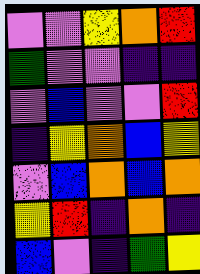[["violet", "violet", "yellow", "orange", "red"], ["green", "violet", "violet", "indigo", "indigo"], ["violet", "blue", "violet", "violet", "red"], ["indigo", "yellow", "orange", "blue", "yellow"], ["violet", "blue", "orange", "blue", "orange"], ["yellow", "red", "indigo", "orange", "indigo"], ["blue", "violet", "indigo", "green", "yellow"]]